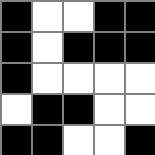[["black", "white", "white", "black", "black"], ["black", "white", "black", "black", "black"], ["black", "white", "white", "white", "white"], ["white", "black", "black", "white", "white"], ["black", "black", "white", "white", "black"]]